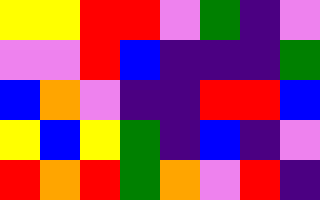[["yellow", "yellow", "red", "red", "violet", "green", "indigo", "violet"], ["violet", "violet", "red", "blue", "indigo", "indigo", "indigo", "green"], ["blue", "orange", "violet", "indigo", "indigo", "red", "red", "blue"], ["yellow", "blue", "yellow", "green", "indigo", "blue", "indigo", "violet"], ["red", "orange", "red", "green", "orange", "violet", "red", "indigo"]]